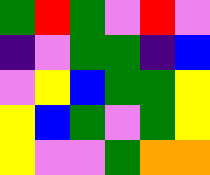[["green", "red", "green", "violet", "red", "violet"], ["indigo", "violet", "green", "green", "indigo", "blue"], ["violet", "yellow", "blue", "green", "green", "yellow"], ["yellow", "blue", "green", "violet", "green", "yellow"], ["yellow", "violet", "violet", "green", "orange", "orange"]]